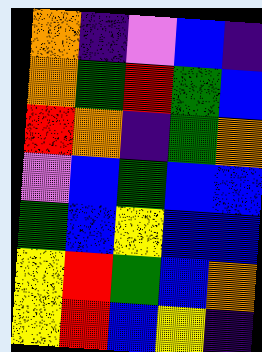[["orange", "indigo", "violet", "blue", "indigo"], ["orange", "green", "red", "green", "blue"], ["red", "orange", "indigo", "green", "orange"], ["violet", "blue", "green", "blue", "blue"], ["green", "blue", "yellow", "blue", "blue"], ["yellow", "red", "green", "blue", "orange"], ["yellow", "red", "blue", "yellow", "indigo"]]